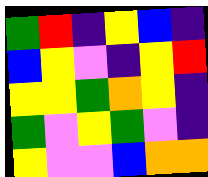[["green", "red", "indigo", "yellow", "blue", "indigo"], ["blue", "yellow", "violet", "indigo", "yellow", "red"], ["yellow", "yellow", "green", "orange", "yellow", "indigo"], ["green", "violet", "yellow", "green", "violet", "indigo"], ["yellow", "violet", "violet", "blue", "orange", "orange"]]